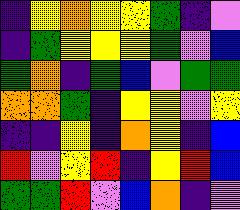[["indigo", "yellow", "orange", "yellow", "yellow", "green", "indigo", "violet"], ["indigo", "green", "yellow", "yellow", "yellow", "green", "violet", "blue"], ["green", "orange", "indigo", "green", "blue", "violet", "green", "green"], ["orange", "orange", "green", "indigo", "yellow", "yellow", "violet", "yellow"], ["indigo", "indigo", "yellow", "indigo", "orange", "yellow", "indigo", "blue"], ["red", "violet", "yellow", "red", "indigo", "yellow", "red", "blue"], ["green", "green", "red", "violet", "blue", "orange", "indigo", "violet"]]